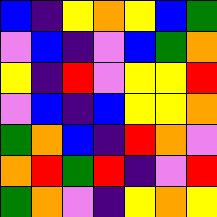[["blue", "indigo", "yellow", "orange", "yellow", "blue", "green"], ["violet", "blue", "indigo", "violet", "blue", "green", "orange"], ["yellow", "indigo", "red", "violet", "yellow", "yellow", "red"], ["violet", "blue", "indigo", "blue", "yellow", "yellow", "orange"], ["green", "orange", "blue", "indigo", "red", "orange", "violet"], ["orange", "red", "green", "red", "indigo", "violet", "red"], ["green", "orange", "violet", "indigo", "yellow", "orange", "yellow"]]